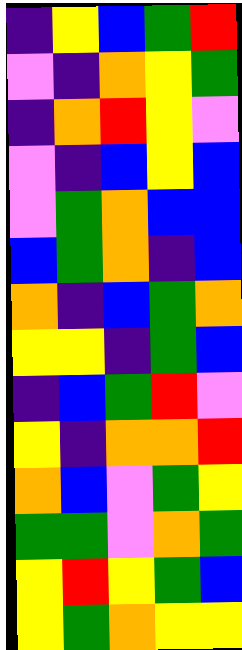[["indigo", "yellow", "blue", "green", "red"], ["violet", "indigo", "orange", "yellow", "green"], ["indigo", "orange", "red", "yellow", "violet"], ["violet", "indigo", "blue", "yellow", "blue"], ["violet", "green", "orange", "blue", "blue"], ["blue", "green", "orange", "indigo", "blue"], ["orange", "indigo", "blue", "green", "orange"], ["yellow", "yellow", "indigo", "green", "blue"], ["indigo", "blue", "green", "red", "violet"], ["yellow", "indigo", "orange", "orange", "red"], ["orange", "blue", "violet", "green", "yellow"], ["green", "green", "violet", "orange", "green"], ["yellow", "red", "yellow", "green", "blue"], ["yellow", "green", "orange", "yellow", "yellow"]]